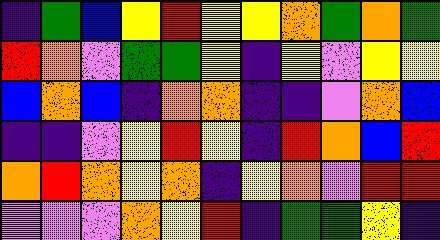[["indigo", "green", "blue", "yellow", "red", "yellow", "yellow", "orange", "green", "orange", "green"], ["red", "orange", "violet", "green", "green", "yellow", "indigo", "yellow", "violet", "yellow", "yellow"], ["blue", "orange", "blue", "indigo", "orange", "orange", "indigo", "indigo", "violet", "orange", "blue"], ["indigo", "indigo", "violet", "yellow", "red", "yellow", "indigo", "red", "orange", "blue", "red"], ["orange", "red", "orange", "yellow", "orange", "indigo", "yellow", "orange", "violet", "red", "red"], ["violet", "violet", "violet", "orange", "yellow", "red", "indigo", "green", "green", "yellow", "indigo"]]